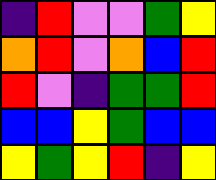[["indigo", "red", "violet", "violet", "green", "yellow"], ["orange", "red", "violet", "orange", "blue", "red"], ["red", "violet", "indigo", "green", "green", "red"], ["blue", "blue", "yellow", "green", "blue", "blue"], ["yellow", "green", "yellow", "red", "indigo", "yellow"]]